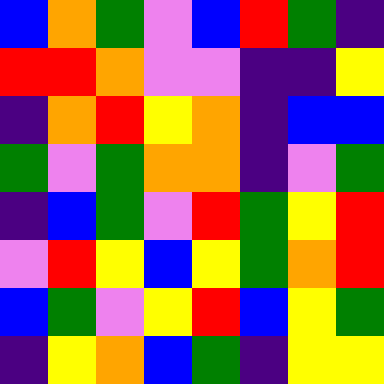[["blue", "orange", "green", "violet", "blue", "red", "green", "indigo"], ["red", "red", "orange", "violet", "violet", "indigo", "indigo", "yellow"], ["indigo", "orange", "red", "yellow", "orange", "indigo", "blue", "blue"], ["green", "violet", "green", "orange", "orange", "indigo", "violet", "green"], ["indigo", "blue", "green", "violet", "red", "green", "yellow", "red"], ["violet", "red", "yellow", "blue", "yellow", "green", "orange", "red"], ["blue", "green", "violet", "yellow", "red", "blue", "yellow", "green"], ["indigo", "yellow", "orange", "blue", "green", "indigo", "yellow", "yellow"]]